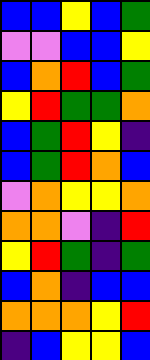[["blue", "blue", "yellow", "blue", "green"], ["violet", "violet", "blue", "blue", "yellow"], ["blue", "orange", "red", "blue", "green"], ["yellow", "red", "green", "green", "orange"], ["blue", "green", "red", "yellow", "indigo"], ["blue", "green", "red", "orange", "blue"], ["violet", "orange", "yellow", "yellow", "orange"], ["orange", "orange", "violet", "indigo", "red"], ["yellow", "red", "green", "indigo", "green"], ["blue", "orange", "indigo", "blue", "blue"], ["orange", "orange", "orange", "yellow", "red"], ["indigo", "blue", "yellow", "yellow", "blue"]]